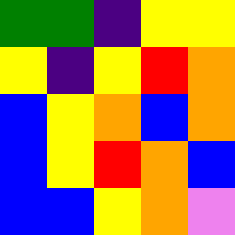[["green", "green", "indigo", "yellow", "yellow"], ["yellow", "indigo", "yellow", "red", "orange"], ["blue", "yellow", "orange", "blue", "orange"], ["blue", "yellow", "red", "orange", "blue"], ["blue", "blue", "yellow", "orange", "violet"]]